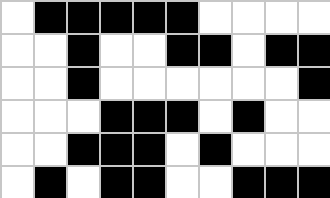[["white", "black", "black", "black", "black", "black", "white", "white", "white", "white"], ["white", "white", "black", "white", "white", "black", "black", "white", "black", "black"], ["white", "white", "black", "white", "white", "white", "white", "white", "white", "black"], ["white", "white", "white", "black", "black", "black", "white", "black", "white", "white"], ["white", "white", "black", "black", "black", "white", "black", "white", "white", "white"], ["white", "black", "white", "black", "black", "white", "white", "black", "black", "black"]]